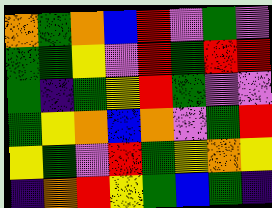[["orange", "green", "orange", "blue", "red", "violet", "green", "violet"], ["green", "green", "yellow", "violet", "red", "green", "red", "red"], ["green", "indigo", "green", "yellow", "red", "green", "violet", "violet"], ["green", "yellow", "orange", "blue", "orange", "violet", "green", "red"], ["yellow", "green", "violet", "red", "green", "yellow", "orange", "yellow"], ["indigo", "orange", "red", "yellow", "green", "blue", "green", "indigo"]]